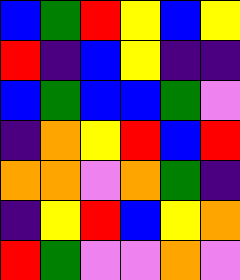[["blue", "green", "red", "yellow", "blue", "yellow"], ["red", "indigo", "blue", "yellow", "indigo", "indigo"], ["blue", "green", "blue", "blue", "green", "violet"], ["indigo", "orange", "yellow", "red", "blue", "red"], ["orange", "orange", "violet", "orange", "green", "indigo"], ["indigo", "yellow", "red", "blue", "yellow", "orange"], ["red", "green", "violet", "violet", "orange", "violet"]]